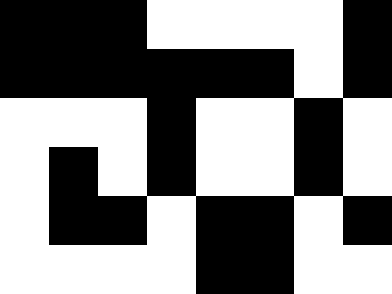[["black", "black", "black", "white", "white", "white", "white", "black"], ["black", "black", "black", "black", "black", "black", "white", "black"], ["white", "white", "white", "black", "white", "white", "black", "white"], ["white", "black", "white", "black", "white", "white", "black", "white"], ["white", "black", "black", "white", "black", "black", "white", "black"], ["white", "white", "white", "white", "black", "black", "white", "white"]]